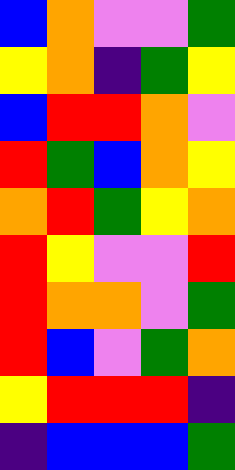[["blue", "orange", "violet", "violet", "green"], ["yellow", "orange", "indigo", "green", "yellow"], ["blue", "red", "red", "orange", "violet"], ["red", "green", "blue", "orange", "yellow"], ["orange", "red", "green", "yellow", "orange"], ["red", "yellow", "violet", "violet", "red"], ["red", "orange", "orange", "violet", "green"], ["red", "blue", "violet", "green", "orange"], ["yellow", "red", "red", "red", "indigo"], ["indigo", "blue", "blue", "blue", "green"]]